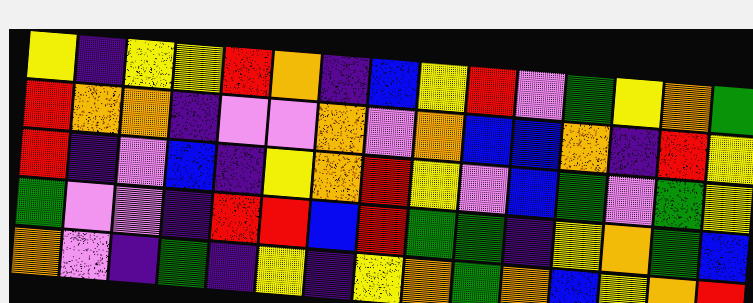[["yellow", "indigo", "yellow", "yellow", "red", "orange", "indigo", "blue", "yellow", "red", "violet", "green", "yellow", "orange", "green"], ["red", "orange", "orange", "indigo", "violet", "violet", "orange", "violet", "orange", "blue", "blue", "orange", "indigo", "red", "yellow"], ["red", "indigo", "violet", "blue", "indigo", "yellow", "orange", "red", "yellow", "violet", "blue", "green", "violet", "green", "yellow"], ["green", "violet", "violet", "indigo", "red", "red", "blue", "red", "green", "green", "indigo", "yellow", "orange", "green", "blue"], ["orange", "violet", "indigo", "green", "indigo", "yellow", "indigo", "yellow", "orange", "green", "orange", "blue", "yellow", "orange", "red"]]